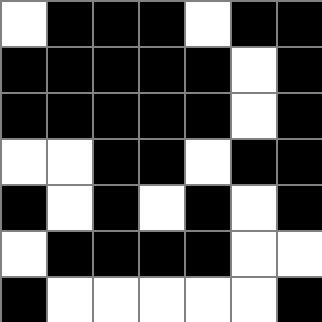[["white", "black", "black", "black", "white", "black", "black"], ["black", "black", "black", "black", "black", "white", "black"], ["black", "black", "black", "black", "black", "white", "black"], ["white", "white", "black", "black", "white", "black", "black"], ["black", "white", "black", "white", "black", "white", "black"], ["white", "black", "black", "black", "black", "white", "white"], ["black", "white", "white", "white", "white", "white", "black"]]